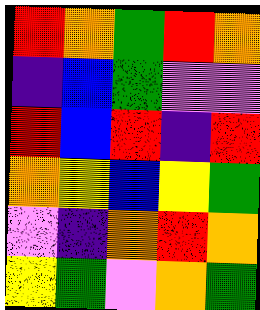[["red", "orange", "green", "red", "orange"], ["indigo", "blue", "green", "violet", "violet"], ["red", "blue", "red", "indigo", "red"], ["orange", "yellow", "blue", "yellow", "green"], ["violet", "indigo", "orange", "red", "orange"], ["yellow", "green", "violet", "orange", "green"]]